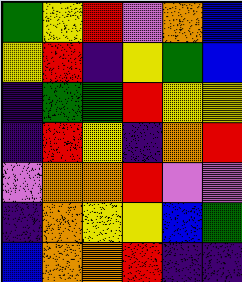[["green", "yellow", "red", "violet", "orange", "blue"], ["yellow", "red", "indigo", "yellow", "green", "blue"], ["indigo", "green", "green", "red", "yellow", "yellow"], ["indigo", "red", "yellow", "indigo", "orange", "red"], ["violet", "orange", "orange", "red", "violet", "violet"], ["indigo", "orange", "yellow", "yellow", "blue", "green"], ["blue", "orange", "orange", "red", "indigo", "indigo"]]